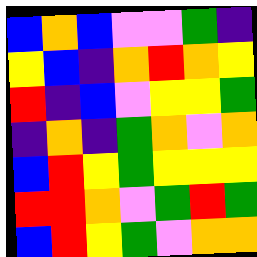[["blue", "orange", "blue", "violet", "violet", "green", "indigo"], ["yellow", "blue", "indigo", "orange", "red", "orange", "yellow"], ["red", "indigo", "blue", "violet", "yellow", "yellow", "green"], ["indigo", "orange", "indigo", "green", "orange", "violet", "orange"], ["blue", "red", "yellow", "green", "yellow", "yellow", "yellow"], ["red", "red", "orange", "violet", "green", "red", "green"], ["blue", "red", "yellow", "green", "violet", "orange", "orange"]]